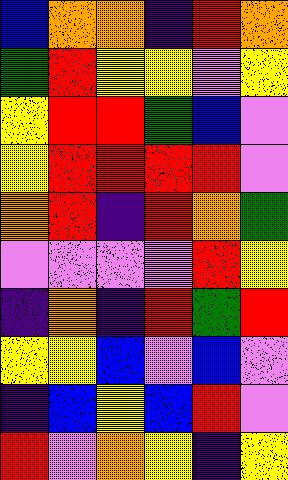[["blue", "orange", "orange", "indigo", "red", "orange"], ["green", "red", "yellow", "yellow", "violet", "yellow"], ["yellow", "red", "red", "green", "blue", "violet"], ["yellow", "red", "red", "red", "red", "violet"], ["orange", "red", "indigo", "red", "orange", "green"], ["violet", "violet", "violet", "violet", "red", "yellow"], ["indigo", "orange", "indigo", "red", "green", "red"], ["yellow", "yellow", "blue", "violet", "blue", "violet"], ["indigo", "blue", "yellow", "blue", "red", "violet"], ["red", "violet", "orange", "yellow", "indigo", "yellow"]]